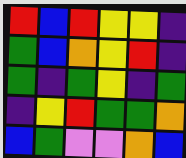[["red", "blue", "red", "yellow", "yellow", "indigo"], ["green", "blue", "orange", "yellow", "red", "indigo"], ["green", "indigo", "green", "yellow", "indigo", "green"], ["indigo", "yellow", "red", "green", "green", "orange"], ["blue", "green", "violet", "violet", "orange", "blue"]]